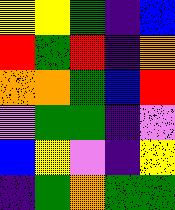[["yellow", "yellow", "green", "indigo", "blue"], ["red", "green", "red", "indigo", "orange"], ["orange", "orange", "green", "blue", "red"], ["violet", "green", "green", "indigo", "violet"], ["blue", "yellow", "violet", "indigo", "yellow"], ["indigo", "green", "orange", "green", "green"]]